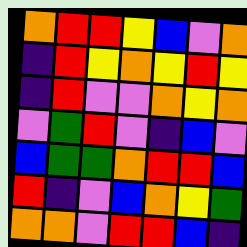[["orange", "red", "red", "yellow", "blue", "violet", "orange"], ["indigo", "red", "yellow", "orange", "yellow", "red", "yellow"], ["indigo", "red", "violet", "violet", "orange", "yellow", "orange"], ["violet", "green", "red", "violet", "indigo", "blue", "violet"], ["blue", "green", "green", "orange", "red", "red", "blue"], ["red", "indigo", "violet", "blue", "orange", "yellow", "green"], ["orange", "orange", "violet", "red", "red", "blue", "indigo"]]